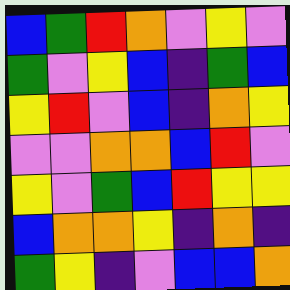[["blue", "green", "red", "orange", "violet", "yellow", "violet"], ["green", "violet", "yellow", "blue", "indigo", "green", "blue"], ["yellow", "red", "violet", "blue", "indigo", "orange", "yellow"], ["violet", "violet", "orange", "orange", "blue", "red", "violet"], ["yellow", "violet", "green", "blue", "red", "yellow", "yellow"], ["blue", "orange", "orange", "yellow", "indigo", "orange", "indigo"], ["green", "yellow", "indigo", "violet", "blue", "blue", "orange"]]